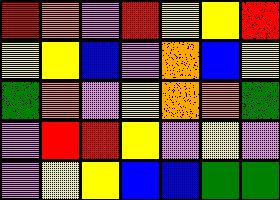[["red", "orange", "violet", "red", "yellow", "yellow", "red"], ["yellow", "yellow", "blue", "violet", "orange", "blue", "yellow"], ["green", "orange", "violet", "yellow", "orange", "orange", "green"], ["violet", "red", "red", "yellow", "violet", "yellow", "violet"], ["violet", "yellow", "yellow", "blue", "blue", "green", "green"]]